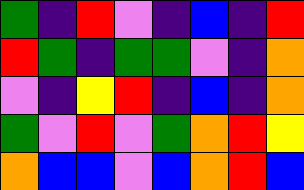[["green", "indigo", "red", "violet", "indigo", "blue", "indigo", "red"], ["red", "green", "indigo", "green", "green", "violet", "indigo", "orange"], ["violet", "indigo", "yellow", "red", "indigo", "blue", "indigo", "orange"], ["green", "violet", "red", "violet", "green", "orange", "red", "yellow"], ["orange", "blue", "blue", "violet", "blue", "orange", "red", "blue"]]